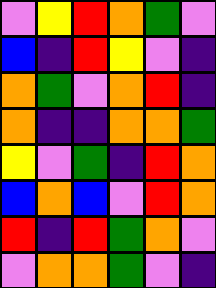[["violet", "yellow", "red", "orange", "green", "violet"], ["blue", "indigo", "red", "yellow", "violet", "indigo"], ["orange", "green", "violet", "orange", "red", "indigo"], ["orange", "indigo", "indigo", "orange", "orange", "green"], ["yellow", "violet", "green", "indigo", "red", "orange"], ["blue", "orange", "blue", "violet", "red", "orange"], ["red", "indigo", "red", "green", "orange", "violet"], ["violet", "orange", "orange", "green", "violet", "indigo"]]